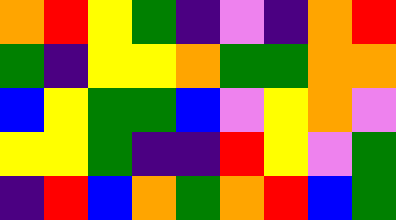[["orange", "red", "yellow", "green", "indigo", "violet", "indigo", "orange", "red"], ["green", "indigo", "yellow", "yellow", "orange", "green", "green", "orange", "orange"], ["blue", "yellow", "green", "green", "blue", "violet", "yellow", "orange", "violet"], ["yellow", "yellow", "green", "indigo", "indigo", "red", "yellow", "violet", "green"], ["indigo", "red", "blue", "orange", "green", "orange", "red", "blue", "green"]]